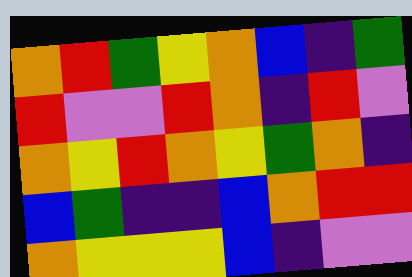[["orange", "red", "green", "yellow", "orange", "blue", "indigo", "green"], ["red", "violet", "violet", "red", "orange", "indigo", "red", "violet"], ["orange", "yellow", "red", "orange", "yellow", "green", "orange", "indigo"], ["blue", "green", "indigo", "indigo", "blue", "orange", "red", "red"], ["orange", "yellow", "yellow", "yellow", "blue", "indigo", "violet", "violet"]]